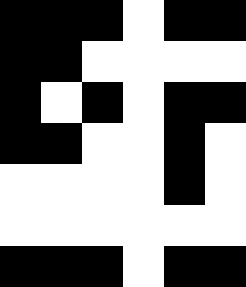[["black", "black", "black", "white", "black", "black"], ["black", "black", "white", "white", "white", "white"], ["black", "white", "black", "white", "black", "black"], ["black", "black", "white", "white", "black", "white"], ["white", "white", "white", "white", "black", "white"], ["white", "white", "white", "white", "white", "white"], ["black", "black", "black", "white", "black", "black"]]